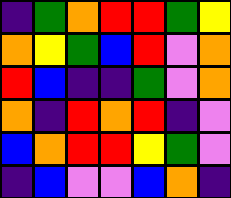[["indigo", "green", "orange", "red", "red", "green", "yellow"], ["orange", "yellow", "green", "blue", "red", "violet", "orange"], ["red", "blue", "indigo", "indigo", "green", "violet", "orange"], ["orange", "indigo", "red", "orange", "red", "indigo", "violet"], ["blue", "orange", "red", "red", "yellow", "green", "violet"], ["indigo", "blue", "violet", "violet", "blue", "orange", "indigo"]]